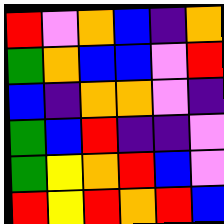[["red", "violet", "orange", "blue", "indigo", "orange"], ["green", "orange", "blue", "blue", "violet", "red"], ["blue", "indigo", "orange", "orange", "violet", "indigo"], ["green", "blue", "red", "indigo", "indigo", "violet"], ["green", "yellow", "orange", "red", "blue", "violet"], ["red", "yellow", "red", "orange", "red", "blue"]]